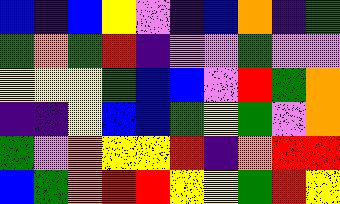[["blue", "indigo", "blue", "yellow", "violet", "indigo", "blue", "orange", "indigo", "green"], ["green", "orange", "green", "red", "indigo", "violet", "violet", "green", "violet", "violet"], ["yellow", "yellow", "yellow", "green", "blue", "blue", "violet", "red", "green", "orange"], ["indigo", "indigo", "yellow", "blue", "blue", "green", "yellow", "green", "violet", "orange"], ["green", "violet", "orange", "yellow", "yellow", "red", "indigo", "orange", "red", "red"], ["blue", "green", "orange", "red", "red", "yellow", "yellow", "green", "red", "yellow"]]